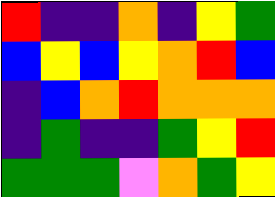[["red", "indigo", "indigo", "orange", "indigo", "yellow", "green"], ["blue", "yellow", "blue", "yellow", "orange", "red", "blue"], ["indigo", "blue", "orange", "red", "orange", "orange", "orange"], ["indigo", "green", "indigo", "indigo", "green", "yellow", "red"], ["green", "green", "green", "violet", "orange", "green", "yellow"]]